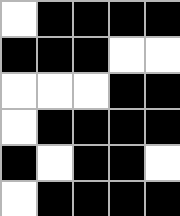[["white", "black", "black", "black", "black"], ["black", "black", "black", "white", "white"], ["white", "white", "white", "black", "black"], ["white", "black", "black", "black", "black"], ["black", "white", "black", "black", "white"], ["white", "black", "black", "black", "black"]]